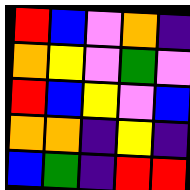[["red", "blue", "violet", "orange", "indigo"], ["orange", "yellow", "violet", "green", "violet"], ["red", "blue", "yellow", "violet", "blue"], ["orange", "orange", "indigo", "yellow", "indigo"], ["blue", "green", "indigo", "red", "red"]]